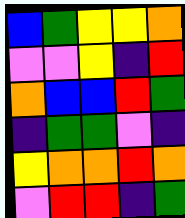[["blue", "green", "yellow", "yellow", "orange"], ["violet", "violet", "yellow", "indigo", "red"], ["orange", "blue", "blue", "red", "green"], ["indigo", "green", "green", "violet", "indigo"], ["yellow", "orange", "orange", "red", "orange"], ["violet", "red", "red", "indigo", "green"]]